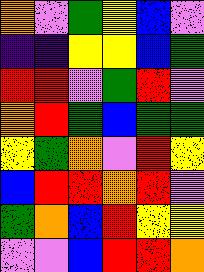[["orange", "violet", "green", "yellow", "blue", "violet"], ["indigo", "indigo", "yellow", "yellow", "blue", "green"], ["red", "red", "violet", "green", "red", "violet"], ["orange", "red", "green", "blue", "green", "green"], ["yellow", "green", "orange", "violet", "red", "yellow"], ["blue", "red", "red", "orange", "red", "violet"], ["green", "orange", "blue", "red", "yellow", "yellow"], ["violet", "violet", "blue", "red", "red", "orange"]]